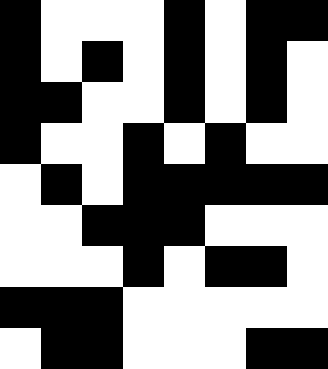[["black", "white", "white", "white", "black", "white", "black", "black"], ["black", "white", "black", "white", "black", "white", "black", "white"], ["black", "black", "white", "white", "black", "white", "black", "white"], ["black", "white", "white", "black", "white", "black", "white", "white"], ["white", "black", "white", "black", "black", "black", "black", "black"], ["white", "white", "black", "black", "black", "white", "white", "white"], ["white", "white", "white", "black", "white", "black", "black", "white"], ["black", "black", "black", "white", "white", "white", "white", "white"], ["white", "black", "black", "white", "white", "white", "black", "black"]]